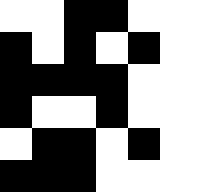[["white", "white", "black", "black", "white", "white", "white"], ["black", "white", "black", "white", "black", "white", "white"], ["black", "black", "black", "black", "white", "white", "white"], ["black", "white", "white", "black", "white", "white", "white"], ["white", "black", "black", "white", "black", "white", "white"], ["black", "black", "black", "white", "white", "white", "white"]]